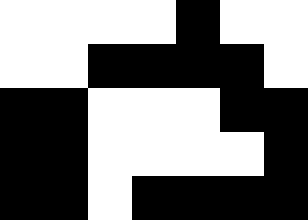[["white", "white", "white", "white", "black", "white", "white"], ["white", "white", "black", "black", "black", "black", "white"], ["black", "black", "white", "white", "white", "black", "black"], ["black", "black", "white", "white", "white", "white", "black"], ["black", "black", "white", "black", "black", "black", "black"]]